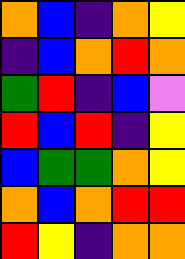[["orange", "blue", "indigo", "orange", "yellow"], ["indigo", "blue", "orange", "red", "orange"], ["green", "red", "indigo", "blue", "violet"], ["red", "blue", "red", "indigo", "yellow"], ["blue", "green", "green", "orange", "yellow"], ["orange", "blue", "orange", "red", "red"], ["red", "yellow", "indigo", "orange", "orange"]]